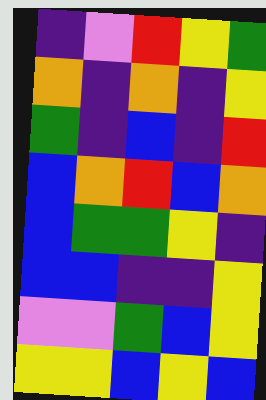[["indigo", "violet", "red", "yellow", "green"], ["orange", "indigo", "orange", "indigo", "yellow"], ["green", "indigo", "blue", "indigo", "red"], ["blue", "orange", "red", "blue", "orange"], ["blue", "green", "green", "yellow", "indigo"], ["blue", "blue", "indigo", "indigo", "yellow"], ["violet", "violet", "green", "blue", "yellow"], ["yellow", "yellow", "blue", "yellow", "blue"]]